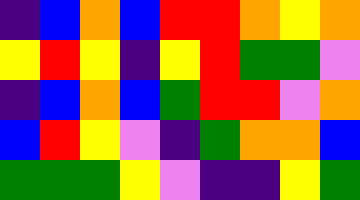[["indigo", "blue", "orange", "blue", "red", "red", "orange", "yellow", "orange"], ["yellow", "red", "yellow", "indigo", "yellow", "red", "green", "green", "violet"], ["indigo", "blue", "orange", "blue", "green", "red", "red", "violet", "orange"], ["blue", "red", "yellow", "violet", "indigo", "green", "orange", "orange", "blue"], ["green", "green", "green", "yellow", "violet", "indigo", "indigo", "yellow", "green"]]